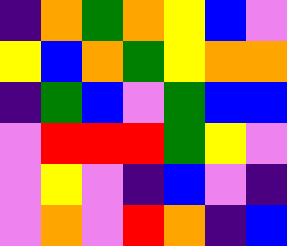[["indigo", "orange", "green", "orange", "yellow", "blue", "violet"], ["yellow", "blue", "orange", "green", "yellow", "orange", "orange"], ["indigo", "green", "blue", "violet", "green", "blue", "blue"], ["violet", "red", "red", "red", "green", "yellow", "violet"], ["violet", "yellow", "violet", "indigo", "blue", "violet", "indigo"], ["violet", "orange", "violet", "red", "orange", "indigo", "blue"]]